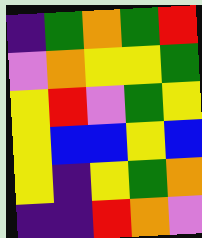[["indigo", "green", "orange", "green", "red"], ["violet", "orange", "yellow", "yellow", "green"], ["yellow", "red", "violet", "green", "yellow"], ["yellow", "blue", "blue", "yellow", "blue"], ["yellow", "indigo", "yellow", "green", "orange"], ["indigo", "indigo", "red", "orange", "violet"]]